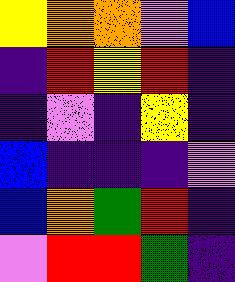[["yellow", "orange", "orange", "violet", "blue"], ["indigo", "red", "yellow", "red", "indigo"], ["indigo", "violet", "indigo", "yellow", "indigo"], ["blue", "indigo", "indigo", "indigo", "violet"], ["blue", "orange", "green", "red", "indigo"], ["violet", "red", "red", "green", "indigo"]]